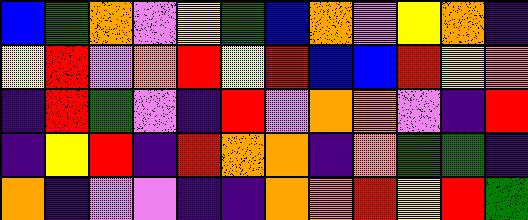[["blue", "green", "orange", "violet", "yellow", "green", "blue", "orange", "violet", "yellow", "orange", "indigo"], ["yellow", "red", "violet", "orange", "red", "yellow", "red", "blue", "blue", "red", "yellow", "orange"], ["indigo", "red", "green", "violet", "indigo", "red", "violet", "orange", "orange", "violet", "indigo", "red"], ["indigo", "yellow", "red", "indigo", "red", "orange", "orange", "indigo", "orange", "green", "green", "indigo"], ["orange", "indigo", "violet", "violet", "indigo", "indigo", "orange", "orange", "red", "yellow", "red", "green"]]